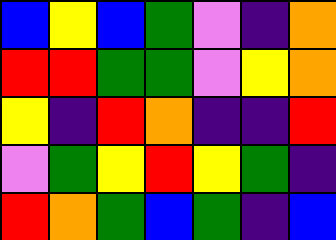[["blue", "yellow", "blue", "green", "violet", "indigo", "orange"], ["red", "red", "green", "green", "violet", "yellow", "orange"], ["yellow", "indigo", "red", "orange", "indigo", "indigo", "red"], ["violet", "green", "yellow", "red", "yellow", "green", "indigo"], ["red", "orange", "green", "blue", "green", "indigo", "blue"]]